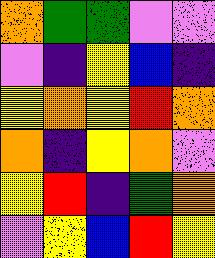[["orange", "green", "green", "violet", "violet"], ["violet", "indigo", "yellow", "blue", "indigo"], ["yellow", "orange", "yellow", "red", "orange"], ["orange", "indigo", "yellow", "orange", "violet"], ["yellow", "red", "indigo", "green", "orange"], ["violet", "yellow", "blue", "red", "yellow"]]